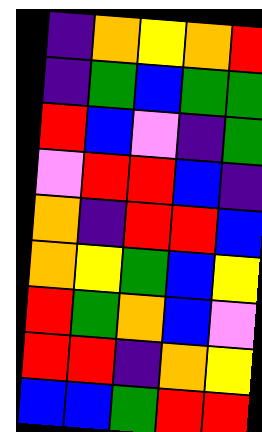[["indigo", "orange", "yellow", "orange", "red"], ["indigo", "green", "blue", "green", "green"], ["red", "blue", "violet", "indigo", "green"], ["violet", "red", "red", "blue", "indigo"], ["orange", "indigo", "red", "red", "blue"], ["orange", "yellow", "green", "blue", "yellow"], ["red", "green", "orange", "blue", "violet"], ["red", "red", "indigo", "orange", "yellow"], ["blue", "blue", "green", "red", "red"]]